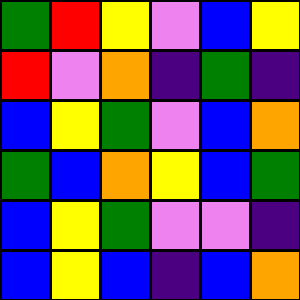[["green", "red", "yellow", "violet", "blue", "yellow"], ["red", "violet", "orange", "indigo", "green", "indigo"], ["blue", "yellow", "green", "violet", "blue", "orange"], ["green", "blue", "orange", "yellow", "blue", "green"], ["blue", "yellow", "green", "violet", "violet", "indigo"], ["blue", "yellow", "blue", "indigo", "blue", "orange"]]